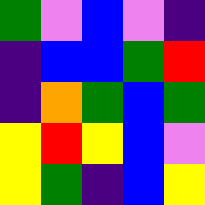[["green", "violet", "blue", "violet", "indigo"], ["indigo", "blue", "blue", "green", "red"], ["indigo", "orange", "green", "blue", "green"], ["yellow", "red", "yellow", "blue", "violet"], ["yellow", "green", "indigo", "blue", "yellow"]]